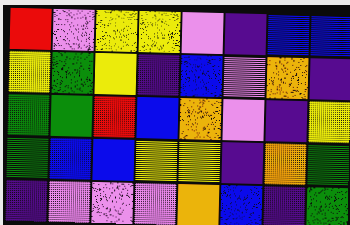[["red", "violet", "yellow", "yellow", "violet", "indigo", "blue", "blue"], ["yellow", "green", "yellow", "indigo", "blue", "violet", "orange", "indigo"], ["green", "green", "red", "blue", "orange", "violet", "indigo", "yellow"], ["green", "blue", "blue", "yellow", "yellow", "indigo", "orange", "green"], ["indigo", "violet", "violet", "violet", "orange", "blue", "indigo", "green"]]